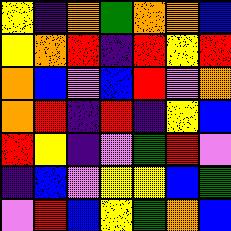[["yellow", "indigo", "orange", "green", "orange", "orange", "blue"], ["yellow", "orange", "red", "indigo", "red", "yellow", "red"], ["orange", "blue", "violet", "blue", "red", "violet", "orange"], ["orange", "red", "indigo", "red", "indigo", "yellow", "blue"], ["red", "yellow", "indigo", "violet", "green", "red", "violet"], ["indigo", "blue", "violet", "yellow", "yellow", "blue", "green"], ["violet", "red", "blue", "yellow", "green", "orange", "blue"]]